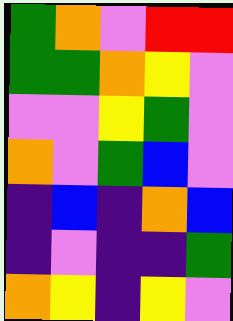[["green", "orange", "violet", "red", "red"], ["green", "green", "orange", "yellow", "violet"], ["violet", "violet", "yellow", "green", "violet"], ["orange", "violet", "green", "blue", "violet"], ["indigo", "blue", "indigo", "orange", "blue"], ["indigo", "violet", "indigo", "indigo", "green"], ["orange", "yellow", "indigo", "yellow", "violet"]]